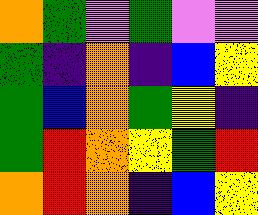[["orange", "green", "violet", "green", "violet", "violet"], ["green", "indigo", "orange", "indigo", "blue", "yellow"], ["green", "blue", "orange", "green", "yellow", "indigo"], ["green", "red", "orange", "yellow", "green", "red"], ["orange", "red", "orange", "indigo", "blue", "yellow"]]